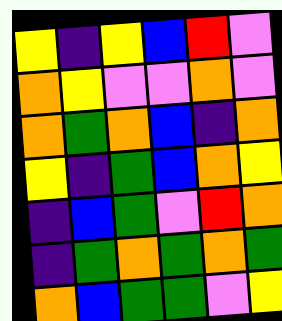[["yellow", "indigo", "yellow", "blue", "red", "violet"], ["orange", "yellow", "violet", "violet", "orange", "violet"], ["orange", "green", "orange", "blue", "indigo", "orange"], ["yellow", "indigo", "green", "blue", "orange", "yellow"], ["indigo", "blue", "green", "violet", "red", "orange"], ["indigo", "green", "orange", "green", "orange", "green"], ["orange", "blue", "green", "green", "violet", "yellow"]]